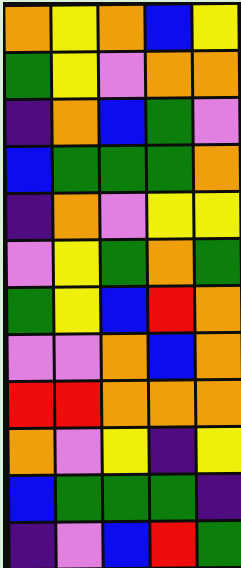[["orange", "yellow", "orange", "blue", "yellow"], ["green", "yellow", "violet", "orange", "orange"], ["indigo", "orange", "blue", "green", "violet"], ["blue", "green", "green", "green", "orange"], ["indigo", "orange", "violet", "yellow", "yellow"], ["violet", "yellow", "green", "orange", "green"], ["green", "yellow", "blue", "red", "orange"], ["violet", "violet", "orange", "blue", "orange"], ["red", "red", "orange", "orange", "orange"], ["orange", "violet", "yellow", "indigo", "yellow"], ["blue", "green", "green", "green", "indigo"], ["indigo", "violet", "blue", "red", "green"]]